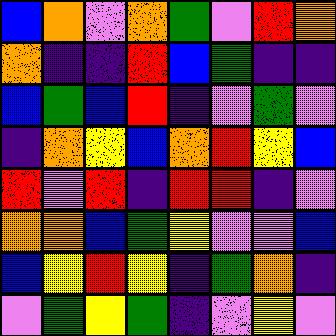[["blue", "orange", "violet", "orange", "green", "violet", "red", "orange"], ["orange", "indigo", "indigo", "red", "blue", "green", "indigo", "indigo"], ["blue", "green", "blue", "red", "indigo", "violet", "green", "violet"], ["indigo", "orange", "yellow", "blue", "orange", "red", "yellow", "blue"], ["red", "violet", "red", "indigo", "red", "red", "indigo", "violet"], ["orange", "orange", "blue", "green", "yellow", "violet", "violet", "blue"], ["blue", "yellow", "red", "yellow", "indigo", "green", "orange", "indigo"], ["violet", "green", "yellow", "green", "indigo", "violet", "yellow", "violet"]]